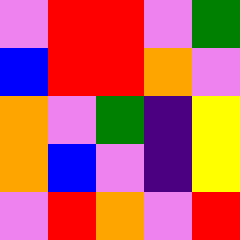[["violet", "red", "red", "violet", "green"], ["blue", "red", "red", "orange", "violet"], ["orange", "violet", "green", "indigo", "yellow"], ["orange", "blue", "violet", "indigo", "yellow"], ["violet", "red", "orange", "violet", "red"]]